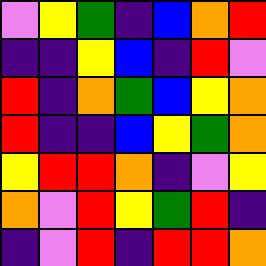[["violet", "yellow", "green", "indigo", "blue", "orange", "red"], ["indigo", "indigo", "yellow", "blue", "indigo", "red", "violet"], ["red", "indigo", "orange", "green", "blue", "yellow", "orange"], ["red", "indigo", "indigo", "blue", "yellow", "green", "orange"], ["yellow", "red", "red", "orange", "indigo", "violet", "yellow"], ["orange", "violet", "red", "yellow", "green", "red", "indigo"], ["indigo", "violet", "red", "indigo", "red", "red", "orange"]]